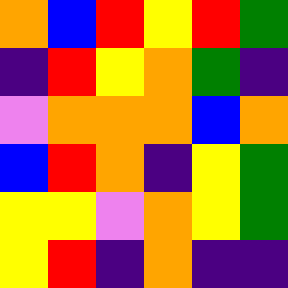[["orange", "blue", "red", "yellow", "red", "green"], ["indigo", "red", "yellow", "orange", "green", "indigo"], ["violet", "orange", "orange", "orange", "blue", "orange"], ["blue", "red", "orange", "indigo", "yellow", "green"], ["yellow", "yellow", "violet", "orange", "yellow", "green"], ["yellow", "red", "indigo", "orange", "indigo", "indigo"]]